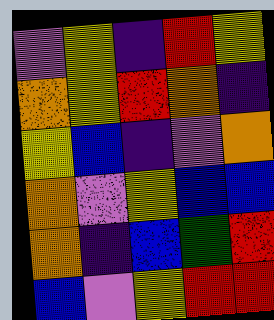[["violet", "yellow", "indigo", "red", "yellow"], ["orange", "yellow", "red", "orange", "indigo"], ["yellow", "blue", "indigo", "violet", "orange"], ["orange", "violet", "yellow", "blue", "blue"], ["orange", "indigo", "blue", "green", "red"], ["blue", "violet", "yellow", "red", "red"]]